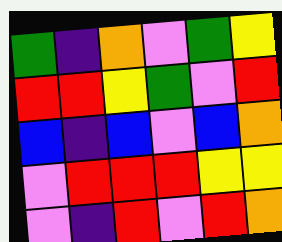[["green", "indigo", "orange", "violet", "green", "yellow"], ["red", "red", "yellow", "green", "violet", "red"], ["blue", "indigo", "blue", "violet", "blue", "orange"], ["violet", "red", "red", "red", "yellow", "yellow"], ["violet", "indigo", "red", "violet", "red", "orange"]]